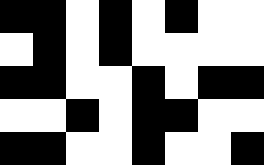[["black", "black", "white", "black", "white", "black", "white", "white"], ["white", "black", "white", "black", "white", "white", "white", "white"], ["black", "black", "white", "white", "black", "white", "black", "black"], ["white", "white", "black", "white", "black", "black", "white", "white"], ["black", "black", "white", "white", "black", "white", "white", "black"]]